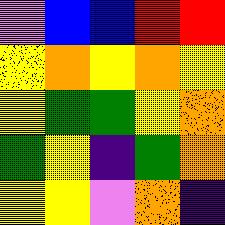[["violet", "blue", "blue", "red", "red"], ["yellow", "orange", "yellow", "orange", "yellow"], ["yellow", "green", "green", "yellow", "orange"], ["green", "yellow", "indigo", "green", "orange"], ["yellow", "yellow", "violet", "orange", "indigo"]]